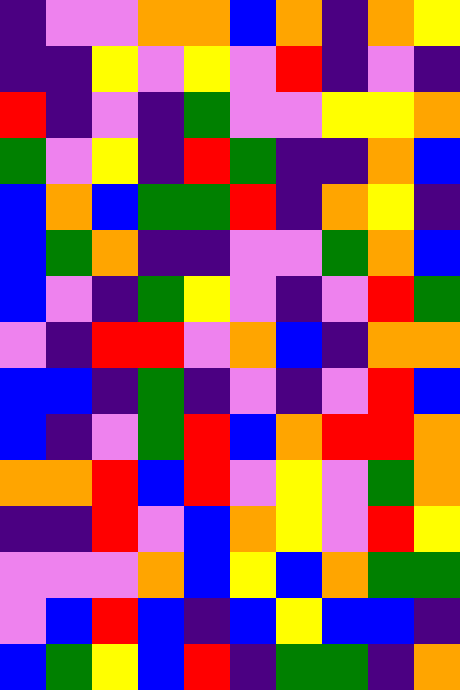[["indigo", "violet", "violet", "orange", "orange", "blue", "orange", "indigo", "orange", "yellow"], ["indigo", "indigo", "yellow", "violet", "yellow", "violet", "red", "indigo", "violet", "indigo"], ["red", "indigo", "violet", "indigo", "green", "violet", "violet", "yellow", "yellow", "orange"], ["green", "violet", "yellow", "indigo", "red", "green", "indigo", "indigo", "orange", "blue"], ["blue", "orange", "blue", "green", "green", "red", "indigo", "orange", "yellow", "indigo"], ["blue", "green", "orange", "indigo", "indigo", "violet", "violet", "green", "orange", "blue"], ["blue", "violet", "indigo", "green", "yellow", "violet", "indigo", "violet", "red", "green"], ["violet", "indigo", "red", "red", "violet", "orange", "blue", "indigo", "orange", "orange"], ["blue", "blue", "indigo", "green", "indigo", "violet", "indigo", "violet", "red", "blue"], ["blue", "indigo", "violet", "green", "red", "blue", "orange", "red", "red", "orange"], ["orange", "orange", "red", "blue", "red", "violet", "yellow", "violet", "green", "orange"], ["indigo", "indigo", "red", "violet", "blue", "orange", "yellow", "violet", "red", "yellow"], ["violet", "violet", "violet", "orange", "blue", "yellow", "blue", "orange", "green", "green"], ["violet", "blue", "red", "blue", "indigo", "blue", "yellow", "blue", "blue", "indigo"], ["blue", "green", "yellow", "blue", "red", "indigo", "green", "green", "indigo", "orange"]]